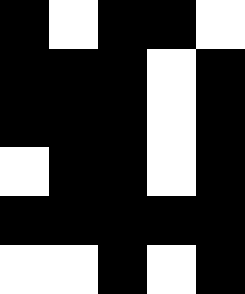[["black", "white", "black", "black", "white"], ["black", "black", "black", "white", "black"], ["black", "black", "black", "white", "black"], ["white", "black", "black", "white", "black"], ["black", "black", "black", "black", "black"], ["white", "white", "black", "white", "black"]]